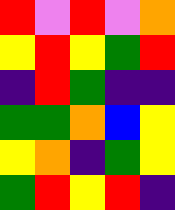[["red", "violet", "red", "violet", "orange"], ["yellow", "red", "yellow", "green", "red"], ["indigo", "red", "green", "indigo", "indigo"], ["green", "green", "orange", "blue", "yellow"], ["yellow", "orange", "indigo", "green", "yellow"], ["green", "red", "yellow", "red", "indigo"]]